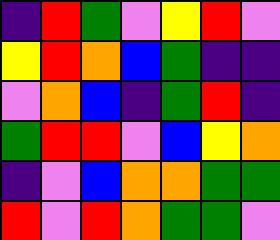[["indigo", "red", "green", "violet", "yellow", "red", "violet"], ["yellow", "red", "orange", "blue", "green", "indigo", "indigo"], ["violet", "orange", "blue", "indigo", "green", "red", "indigo"], ["green", "red", "red", "violet", "blue", "yellow", "orange"], ["indigo", "violet", "blue", "orange", "orange", "green", "green"], ["red", "violet", "red", "orange", "green", "green", "violet"]]